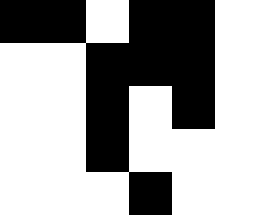[["black", "black", "white", "black", "black", "white"], ["white", "white", "black", "black", "black", "white"], ["white", "white", "black", "white", "black", "white"], ["white", "white", "black", "white", "white", "white"], ["white", "white", "white", "black", "white", "white"]]